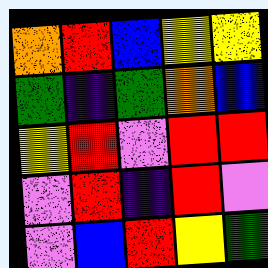[["orange", "red", "blue", "yellow", "yellow"], ["green", "indigo", "green", "orange", "blue"], ["yellow", "red", "violet", "red", "red"], ["violet", "red", "indigo", "red", "violet"], ["violet", "blue", "red", "yellow", "green"]]